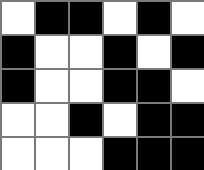[["white", "black", "black", "white", "black", "white"], ["black", "white", "white", "black", "white", "black"], ["black", "white", "white", "black", "black", "white"], ["white", "white", "black", "white", "black", "black"], ["white", "white", "white", "black", "black", "black"]]